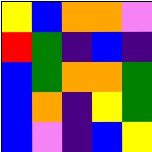[["yellow", "blue", "orange", "orange", "violet"], ["red", "green", "indigo", "blue", "indigo"], ["blue", "green", "orange", "orange", "green"], ["blue", "orange", "indigo", "yellow", "green"], ["blue", "violet", "indigo", "blue", "yellow"]]